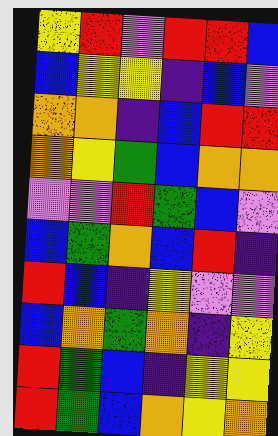[["yellow", "red", "violet", "red", "red", "blue"], ["blue", "yellow", "yellow", "indigo", "blue", "violet"], ["orange", "orange", "indigo", "blue", "red", "red"], ["orange", "yellow", "green", "blue", "orange", "orange"], ["violet", "violet", "red", "green", "blue", "violet"], ["blue", "green", "orange", "blue", "red", "indigo"], ["red", "blue", "indigo", "yellow", "violet", "violet"], ["blue", "orange", "green", "orange", "indigo", "yellow"], ["red", "green", "blue", "indigo", "yellow", "yellow"], ["red", "green", "blue", "orange", "yellow", "orange"]]